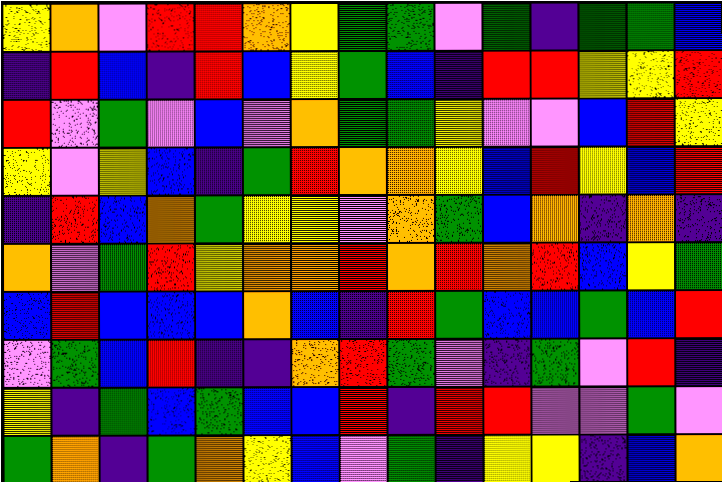[["yellow", "orange", "violet", "red", "red", "orange", "yellow", "green", "green", "violet", "green", "indigo", "green", "green", "blue"], ["indigo", "red", "blue", "indigo", "red", "blue", "yellow", "green", "blue", "indigo", "red", "red", "yellow", "yellow", "red"], ["red", "violet", "green", "violet", "blue", "violet", "orange", "green", "green", "yellow", "violet", "violet", "blue", "red", "yellow"], ["yellow", "violet", "yellow", "blue", "indigo", "green", "red", "orange", "orange", "yellow", "blue", "red", "yellow", "blue", "red"], ["indigo", "red", "blue", "orange", "green", "yellow", "yellow", "violet", "orange", "green", "blue", "orange", "indigo", "orange", "indigo"], ["orange", "violet", "green", "red", "yellow", "orange", "orange", "red", "orange", "red", "orange", "red", "blue", "yellow", "green"], ["blue", "red", "blue", "blue", "blue", "orange", "blue", "indigo", "red", "green", "blue", "blue", "green", "blue", "red"], ["violet", "green", "blue", "red", "indigo", "indigo", "orange", "red", "green", "violet", "indigo", "green", "violet", "red", "indigo"], ["yellow", "indigo", "green", "blue", "green", "blue", "blue", "red", "indigo", "red", "red", "violet", "violet", "green", "violet"], ["green", "orange", "indigo", "green", "orange", "yellow", "blue", "violet", "green", "indigo", "yellow", "yellow", "indigo", "blue", "orange"]]